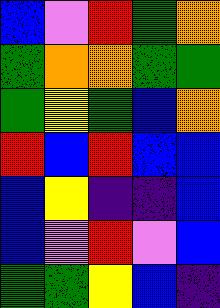[["blue", "violet", "red", "green", "orange"], ["green", "orange", "orange", "green", "green"], ["green", "yellow", "green", "blue", "orange"], ["red", "blue", "red", "blue", "blue"], ["blue", "yellow", "indigo", "indigo", "blue"], ["blue", "violet", "red", "violet", "blue"], ["green", "green", "yellow", "blue", "indigo"]]